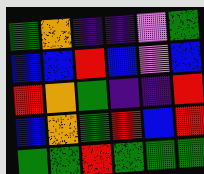[["green", "orange", "indigo", "indigo", "violet", "green"], ["blue", "blue", "red", "blue", "violet", "blue"], ["red", "orange", "green", "indigo", "indigo", "red"], ["blue", "orange", "green", "red", "blue", "red"], ["green", "green", "red", "green", "green", "green"]]